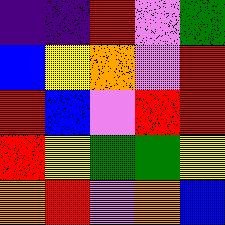[["indigo", "indigo", "red", "violet", "green"], ["blue", "yellow", "orange", "violet", "red"], ["red", "blue", "violet", "red", "red"], ["red", "yellow", "green", "green", "yellow"], ["orange", "red", "violet", "orange", "blue"]]